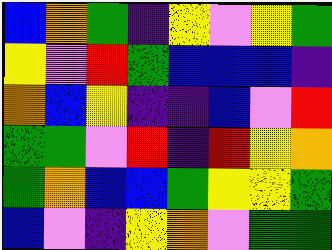[["blue", "orange", "green", "indigo", "yellow", "violet", "yellow", "green"], ["yellow", "violet", "red", "green", "blue", "blue", "blue", "indigo"], ["orange", "blue", "yellow", "indigo", "indigo", "blue", "violet", "red"], ["green", "green", "violet", "red", "indigo", "red", "yellow", "orange"], ["green", "orange", "blue", "blue", "green", "yellow", "yellow", "green"], ["blue", "violet", "indigo", "yellow", "orange", "violet", "green", "green"]]